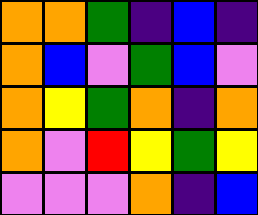[["orange", "orange", "green", "indigo", "blue", "indigo"], ["orange", "blue", "violet", "green", "blue", "violet"], ["orange", "yellow", "green", "orange", "indigo", "orange"], ["orange", "violet", "red", "yellow", "green", "yellow"], ["violet", "violet", "violet", "orange", "indigo", "blue"]]